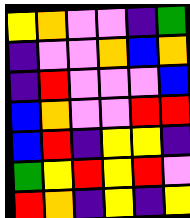[["yellow", "orange", "violet", "violet", "indigo", "green"], ["indigo", "violet", "violet", "orange", "blue", "orange"], ["indigo", "red", "violet", "violet", "violet", "blue"], ["blue", "orange", "violet", "violet", "red", "red"], ["blue", "red", "indigo", "yellow", "yellow", "indigo"], ["green", "yellow", "red", "yellow", "red", "violet"], ["red", "orange", "indigo", "yellow", "indigo", "yellow"]]